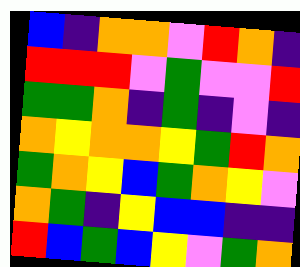[["blue", "indigo", "orange", "orange", "violet", "red", "orange", "indigo"], ["red", "red", "red", "violet", "green", "violet", "violet", "red"], ["green", "green", "orange", "indigo", "green", "indigo", "violet", "indigo"], ["orange", "yellow", "orange", "orange", "yellow", "green", "red", "orange"], ["green", "orange", "yellow", "blue", "green", "orange", "yellow", "violet"], ["orange", "green", "indigo", "yellow", "blue", "blue", "indigo", "indigo"], ["red", "blue", "green", "blue", "yellow", "violet", "green", "orange"]]